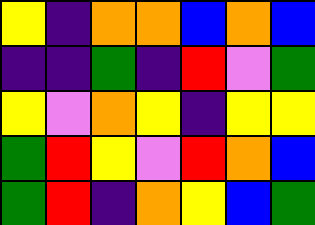[["yellow", "indigo", "orange", "orange", "blue", "orange", "blue"], ["indigo", "indigo", "green", "indigo", "red", "violet", "green"], ["yellow", "violet", "orange", "yellow", "indigo", "yellow", "yellow"], ["green", "red", "yellow", "violet", "red", "orange", "blue"], ["green", "red", "indigo", "orange", "yellow", "blue", "green"]]